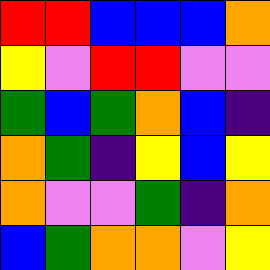[["red", "red", "blue", "blue", "blue", "orange"], ["yellow", "violet", "red", "red", "violet", "violet"], ["green", "blue", "green", "orange", "blue", "indigo"], ["orange", "green", "indigo", "yellow", "blue", "yellow"], ["orange", "violet", "violet", "green", "indigo", "orange"], ["blue", "green", "orange", "orange", "violet", "yellow"]]